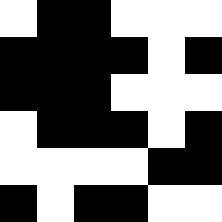[["white", "black", "black", "white", "white", "white"], ["black", "black", "black", "black", "white", "black"], ["black", "black", "black", "white", "white", "white"], ["white", "black", "black", "black", "white", "black"], ["white", "white", "white", "white", "black", "black"], ["black", "white", "black", "black", "white", "white"]]